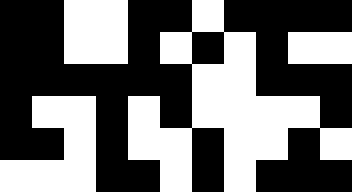[["black", "black", "white", "white", "black", "black", "white", "black", "black", "black", "black"], ["black", "black", "white", "white", "black", "white", "black", "white", "black", "white", "white"], ["black", "black", "black", "black", "black", "black", "white", "white", "black", "black", "black"], ["black", "white", "white", "black", "white", "black", "white", "white", "white", "white", "black"], ["black", "black", "white", "black", "white", "white", "black", "white", "white", "black", "white"], ["white", "white", "white", "black", "black", "white", "black", "white", "black", "black", "black"]]